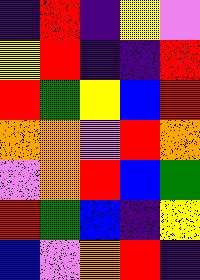[["indigo", "red", "indigo", "yellow", "violet"], ["yellow", "red", "indigo", "indigo", "red"], ["red", "green", "yellow", "blue", "red"], ["orange", "orange", "violet", "red", "orange"], ["violet", "orange", "red", "blue", "green"], ["red", "green", "blue", "indigo", "yellow"], ["blue", "violet", "orange", "red", "indigo"]]